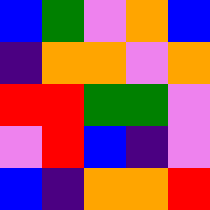[["blue", "green", "violet", "orange", "blue"], ["indigo", "orange", "orange", "violet", "orange"], ["red", "red", "green", "green", "violet"], ["violet", "red", "blue", "indigo", "violet"], ["blue", "indigo", "orange", "orange", "red"]]